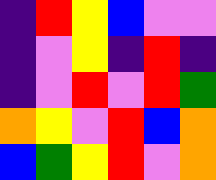[["indigo", "red", "yellow", "blue", "violet", "violet"], ["indigo", "violet", "yellow", "indigo", "red", "indigo"], ["indigo", "violet", "red", "violet", "red", "green"], ["orange", "yellow", "violet", "red", "blue", "orange"], ["blue", "green", "yellow", "red", "violet", "orange"]]